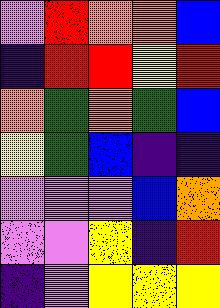[["violet", "red", "orange", "orange", "blue"], ["indigo", "red", "red", "yellow", "red"], ["orange", "green", "orange", "green", "blue"], ["yellow", "green", "blue", "indigo", "indigo"], ["violet", "violet", "violet", "blue", "orange"], ["violet", "violet", "yellow", "indigo", "red"], ["indigo", "violet", "yellow", "yellow", "yellow"]]